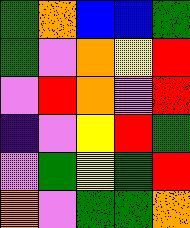[["green", "orange", "blue", "blue", "green"], ["green", "violet", "orange", "yellow", "red"], ["violet", "red", "orange", "violet", "red"], ["indigo", "violet", "yellow", "red", "green"], ["violet", "green", "yellow", "green", "red"], ["orange", "violet", "green", "green", "orange"]]